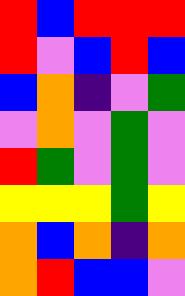[["red", "blue", "red", "red", "red"], ["red", "violet", "blue", "red", "blue"], ["blue", "orange", "indigo", "violet", "green"], ["violet", "orange", "violet", "green", "violet"], ["red", "green", "violet", "green", "violet"], ["yellow", "yellow", "yellow", "green", "yellow"], ["orange", "blue", "orange", "indigo", "orange"], ["orange", "red", "blue", "blue", "violet"]]